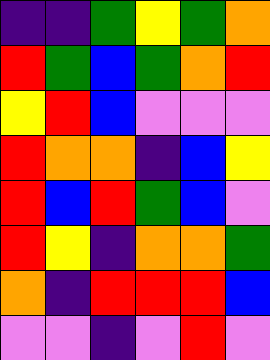[["indigo", "indigo", "green", "yellow", "green", "orange"], ["red", "green", "blue", "green", "orange", "red"], ["yellow", "red", "blue", "violet", "violet", "violet"], ["red", "orange", "orange", "indigo", "blue", "yellow"], ["red", "blue", "red", "green", "blue", "violet"], ["red", "yellow", "indigo", "orange", "orange", "green"], ["orange", "indigo", "red", "red", "red", "blue"], ["violet", "violet", "indigo", "violet", "red", "violet"]]